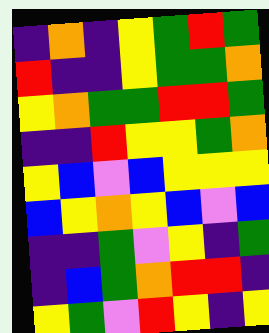[["indigo", "orange", "indigo", "yellow", "green", "red", "green"], ["red", "indigo", "indigo", "yellow", "green", "green", "orange"], ["yellow", "orange", "green", "green", "red", "red", "green"], ["indigo", "indigo", "red", "yellow", "yellow", "green", "orange"], ["yellow", "blue", "violet", "blue", "yellow", "yellow", "yellow"], ["blue", "yellow", "orange", "yellow", "blue", "violet", "blue"], ["indigo", "indigo", "green", "violet", "yellow", "indigo", "green"], ["indigo", "blue", "green", "orange", "red", "red", "indigo"], ["yellow", "green", "violet", "red", "yellow", "indigo", "yellow"]]